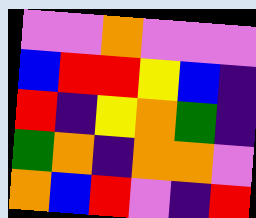[["violet", "violet", "orange", "violet", "violet", "violet"], ["blue", "red", "red", "yellow", "blue", "indigo"], ["red", "indigo", "yellow", "orange", "green", "indigo"], ["green", "orange", "indigo", "orange", "orange", "violet"], ["orange", "blue", "red", "violet", "indigo", "red"]]